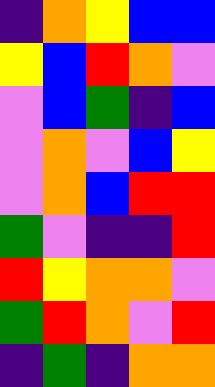[["indigo", "orange", "yellow", "blue", "blue"], ["yellow", "blue", "red", "orange", "violet"], ["violet", "blue", "green", "indigo", "blue"], ["violet", "orange", "violet", "blue", "yellow"], ["violet", "orange", "blue", "red", "red"], ["green", "violet", "indigo", "indigo", "red"], ["red", "yellow", "orange", "orange", "violet"], ["green", "red", "orange", "violet", "red"], ["indigo", "green", "indigo", "orange", "orange"]]